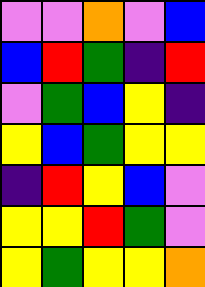[["violet", "violet", "orange", "violet", "blue"], ["blue", "red", "green", "indigo", "red"], ["violet", "green", "blue", "yellow", "indigo"], ["yellow", "blue", "green", "yellow", "yellow"], ["indigo", "red", "yellow", "blue", "violet"], ["yellow", "yellow", "red", "green", "violet"], ["yellow", "green", "yellow", "yellow", "orange"]]